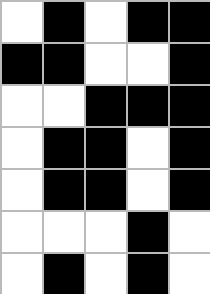[["white", "black", "white", "black", "black"], ["black", "black", "white", "white", "black"], ["white", "white", "black", "black", "black"], ["white", "black", "black", "white", "black"], ["white", "black", "black", "white", "black"], ["white", "white", "white", "black", "white"], ["white", "black", "white", "black", "white"]]